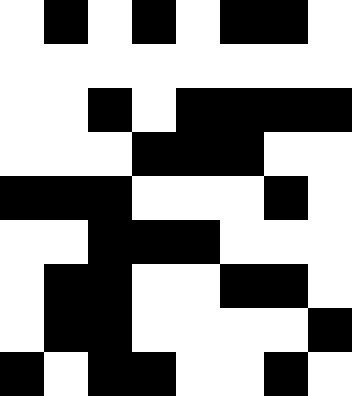[["white", "black", "white", "black", "white", "black", "black", "white"], ["white", "white", "white", "white", "white", "white", "white", "white"], ["white", "white", "black", "white", "black", "black", "black", "black"], ["white", "white", "white", "black", "black", "black", "white", "white"], ["black", "black", "black", "white", "white", "white", "black", "white"], ["white", "white", "black", "black", "black", "white", "white", "white"], ["white", "black", "black", "white", "white", "black", "black", "white"], ["white", "black", "black", "white", "white", "white", "white", "black"], ["black", "white", "black", "black", "white", "white", "black", "white"]]